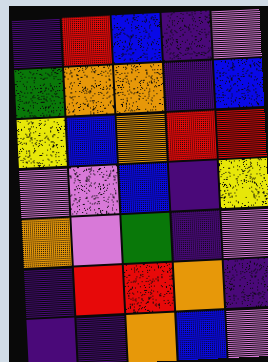[["indigo", "red", "blue", "indigo", "violet"], ["green", "orange", "orange", "indigo", "blue"], ["yellow", "blue", "orange", "red", "red"], ["violet", "violet", "blue", "indigo", "yellow"], ["orange", "violet", "green", "indigo", "violet"], ["indigo", "red", "red", "orange", "indigo"], ["indigo", "indigo", "orange", "blue", "violet"]]